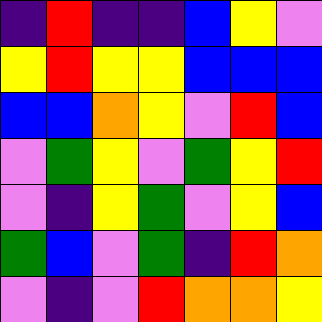[["indigo", "red", "indigo", "indigo", "blue", "yellow", "violet"], ["yellow", "red", "yellow", "yellow", "blue", "blue", "blue"], ["blue", "blue", "orange", "yellow", "violet", "red", "blue"], ["violet", "green", "yellow", "violet", "green", "yellow", "red"], ["violet", "indigo", "yellow", "green", "violet", "yellow", "blue"], ["green", "blue", "violet", "green", "indigo", "red", "orange"], ["violet", "indigo", "violet", "red", "orange", "orange", "yellow"]]